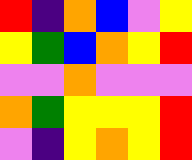[["red", "indigo", "orange", "blue", "violet", "yellow"], ["yellow", "green", "blue", "orange", "yellow", "red"], ["violet", "violet", "orange", "violet", "violet", "violet"], ["orange", "green", "yellow", "yellow", "yellow", "red"], ["violet", "indigo", "yellow", "orange", "yellow", "red"]]